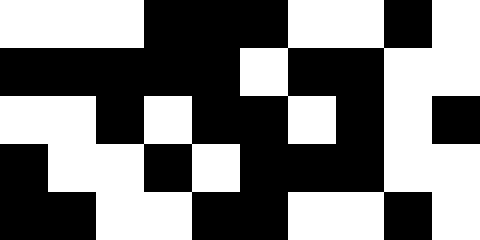[["white", "white", "white", "black", "black", "black", "white", "white", "black", "white"], ["black", "black", "black", "black", "black", "white", "black", "black", "white", "white"], ["white", "white", "black", "white", "black", "black", "white", "black", "white", "black"], ["black", "white", "white", "black", "white", "black", "black", "black", "white", "white"], ["black", "black", "white", "white", "black", "black", "white", "white", "black", "white"]]